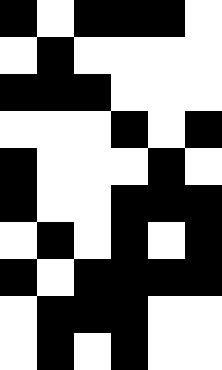[["black", "white", "black", "black", "black", "white"], ["white", "black", "white", "white", "white", "white"], ["black", "black", "black", "white", "white", "white"], ["white", "white", "white", "black", "white", "black"], ["black", "white", "white", "white", "black", "white"], ["black", "white", "white", "black", "black", "black"], ["white", "black", "white", "black", "white", "black"], ["black", "white", "black", "black", "black", "black"], ["white", "black", "black", "black", "white", "white"], ["white", "black", "white", "black", "white", "white"]]